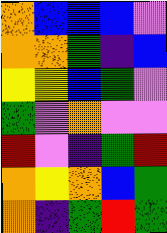[["orange", "blue", "blue", "blue", "violet"], ["orange", "orange", "green", "indigo", "blue"], ["yellow", "yellow", "blue", "green", "violet"], ["green", "violet", "orange", "violet", "violet"], ["red", "violet", "indigo", "green", "red"], ["orange", "yellow", "orange", "blue", "green"], ["orange", "indigo", "green", "red", "green"]]